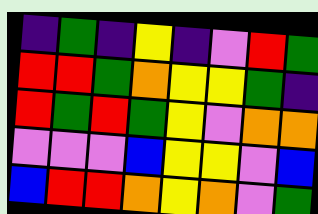[["indigo", "green", "indigo", "yellow", "indigo", "violet", "red", "green"], ["red", "red", "green", "orange", "yellow", "yellow", "green", "indigo"], ["red", "green", "red", "green", "yellow", "violet", "orange", "orange"], ["violet", "violet", "violet", "blue", "yellow", "yellow", "violet", "blue"], ["blue", "red", "red", "orange", "yellow", "orange", "violet", "green"]]